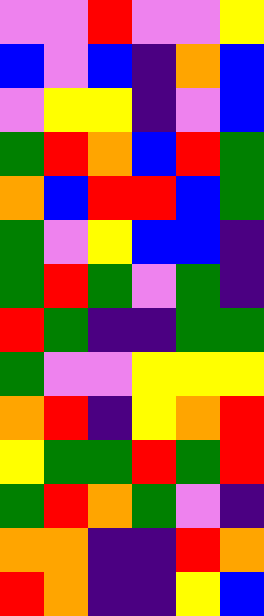[["violet", "violet", "red", "violet", "violet", "yellow"], ["blue", "violet", "blue", "indigo", "orange", "blue"], ["violet", "yellow", "yellow", "indigo", "violet", "blue"], ["green", "red", "orange", "blue", "red", "green"], ["orange", "blue", "red", "red", "blue", "green"], ["green", "violet", "yellow", "blue", "blue", "indigo"], ["green", "red", "green", "violet", "green", "indigo"], ["red", "green", "indigo", "indigo", "green", "green"], ["green", "violet", "violet", "yellow", "yellow", "yellow"], ["orange", "red", "indigo", "yellow", "orange", "red"], ["yellow", "green", "green", "red", "green", "red"], ["green", "red", "orange", "green", "violet", "indigo"], ["orange", "orange", "indigo", "indigo", "red", "orange"], ["red", "orange", "indigo", "indigo", "yellow", "blue"]]